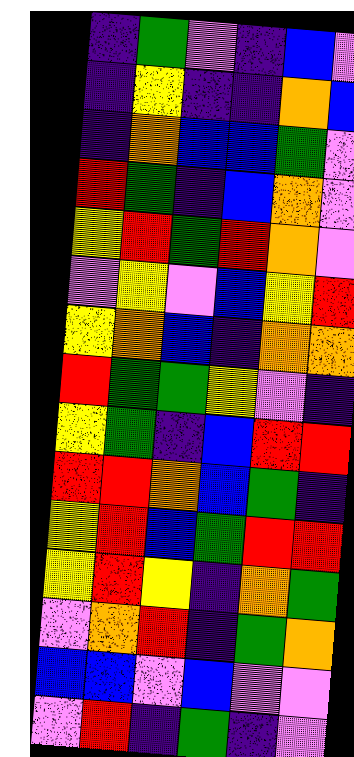[["indigo", "green", "violet", "indigo", "blue", "violet"], ["indigo", "yellow", "indigo", "indigo", "orange", "blue"], ["indigo", "orange", "blue", "blue", "green", "violet"], ["red", "green", "indigo", "blue", "orange", "violet"], ["yellow", "red", "green", "red", "orange", "violet"], ["violet", "yellow", "violet", "blue", "yellow", "red"], ["yellow", "orange", "blue", "indigo", "orange", "orange"], ["red", "green", "green", "yellow", "violet", "indigo"], ["yellow", "green", "indigo", "blue", "red", "red"], ["red", "red", "orange", "blue", "green", "indigo"], ["yellow", "red", "blue", "green", "red", "red"], ["yellow", "red", "yellow", "indigo", "orange", "green"], ["violet", "orange", "red", "indigo", "green", "orange"], ["blue", "blue", "violet", "blue", "violet", "violet"], ["violet", "red", "indigo", "green", "indigo", "violet"]]